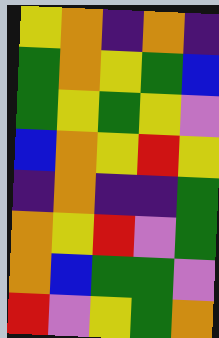[["yellow", "orange", "indigo", "orange", "indigo"], ["green", "orange", "yellow", "green", "blue"], ["green", "yellow", "green", "yellow", "violet"], ["blue", "orange", "yellow", "red", "yellow"], ["indigo", "orange", "indigo", "indigo", "green"], ["orange", "yellow", "red", "violet", "green"], ["orange", "blue", "green", "green", "violet"], ["red", "violet", "yellow", "green", "orange"]]